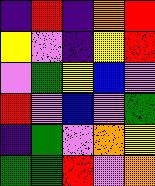[["indigo", "red", "indigo", "orange", "red"], ["yellow", "violet", "indigo", "yellow", "red"], ["violet", "green", "yellow", "blue", "violet"], ["red", "violet", "blue", "violet", "green"], ["indigo", "green", "violet", "orange", "yellow"], ["green", "green", "red", "violet", "orange"]]